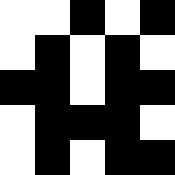[["white", "white", "black", "white", "black"], ["white", "black", "white", "black", "white"], ["black", "black", "white", "black", "black"], ["white", "black", "black", "black", "white"], ["white", "black", "white", "black", "black"]]